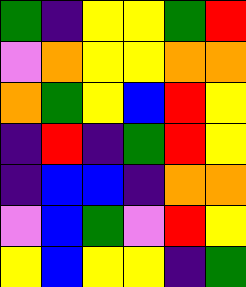[["green", "indigo", "yellow", "yellow", "green", "red"], ["violet", "orange", "yellow", "yellow", "orange", "orange"], ["orange", "green", "yellow", "blue", "red", "yellow"], ["indigo", "red", "indigo", "green", "red", "yellow"], ["indigo", "blue", "blue", "indigo", "orange", "orange"], ["violet", "blue", "green", "violet", "red", "yellow"], ["yellow", "blue", "yellow", "yellow", "indigo", "green"]]